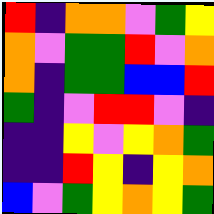[["red", "indigo", "orange", "orange", "violet", "green", "yellow"], ["orange", "violet", "green", "green", "red", "violet", "orange"], ["orange", "indigo", "green", "green", "blue", "blue", "red"], ["green", "indigo", "violet", "red", "red", "violet", "indigo"], ["indigo", "indigo", "yellow", "violet", "yellow", "orange", "green"], ["indigo", "indigo", "red", "yellow", "indigo", "yellow", "orange"], ["blue", "violet", "green", "yellow", "orange", "yellow", "green"]]